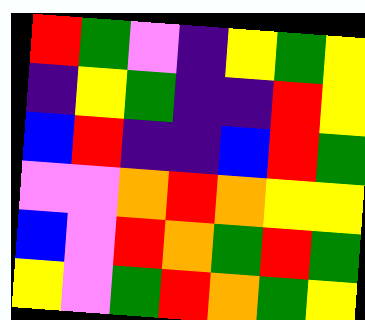[["red", "green", "violet", "indigo", "yellow", "green", "yellow"], ["indigo", "yellow", "green", "indigo", "indigo", "red", "yellow"], ["blue", "red", "indigo", "indigo", "blue", "red", "green"], ["violet", "violet", "orange", "red", "orange", "yellow", "yellow"], ["blue", "violet", "red", "orange", "green", "red", "green"], ["yellow", "violet", "green", "red", "orange", "green", "yellow"]]